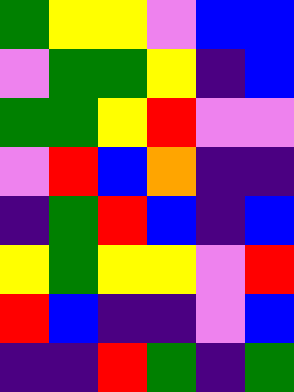[["green", "yellow", "yellow", "violet", "blue", "blue"], ["violet", "green", "green", "yellow", "indigo", "blue"], ["green", "green", "yellow", "red", "violet", "violet"], ["violet", "red", "blue", "orange", "indigo", "indigo"], ["indigo", "green", "red", "blue", "indigo", "blue"], ["yellow", "green", "yellow", "yellow", "violet", "red"], ["red", "blue", "indigo", "indigo", "violet", "blue"], ["indigo", "indigo", "red", "green", "indigo", "green"]]